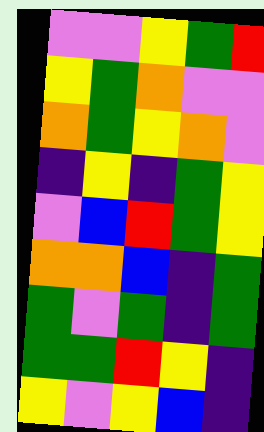[["violet", "violet", "yellow", "green", "red"], ["yellow", "green", "orange", "violet", "violet"], ["orange", "green", "yellow", "orange", "violet"], ["indigo", "yellow", "indigo", "green", "yellow"], ["violet", "blue", "red", "green", "yellow"], ["orange", "orange", "blue", "indigo", "green"], ["green", "violet", "green", "indigo", "green"], ["green", "green", "red", "yellow", "indigo"], ["yellow", "violet", "yellow", "blue", "indigo"]]